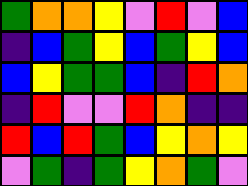[["green", "orange", "orange", "yellow", "violet", "red", "violet", "blue"], ["indigo", "blue", "green", "yellow", "blue", "green", "yellow", "blue"], ["blue", "yellow", "green", "green", "blue", "indigo", "red", "orange"], ["indigo", "red", "violet", "violet", "red", "orange", "indigo", "indigo"], ["red", "blue", "red", "green", "blue", "yellow", "orange", "yellow"], ["violet", "green", "indigo", "green", "yellow", "orange", "green", "violet"]]